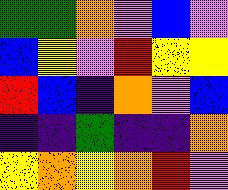[["green", "green", "orange", "violet", "blue", "violet"], ["blue", "yellow", "violet", "red", "yellow", "yellow"], ["red", "blue", "indigo", "orange", "violet", "blue"], ["indigo", "indigo", "green", "indigo", "indigo", "orange"], ["yellow", "orange", "yellow", "orange", "red", "violet"]]